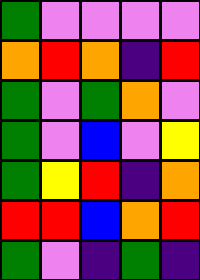[["green", "violet", "violet", "violet", "violet"], ["orange", "red", "orange", "indigo", "red"], ["green", "violet", "green", "orange", "violet"], ["green", "violet", "blue", "violet", "yellow"], ["green", "yellow", "red", "indigo", "orange"], ["red", "red", "blue", "orange", "red"], ["green", "violet", "indigo", "green", "indigo"]]